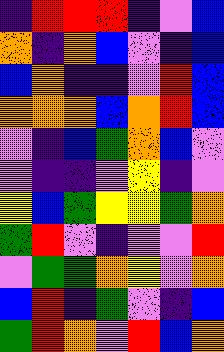[["indigo", "red", "red", "red", "indigo", "violet", "blue"], ["orange", "indigo", "orange", "blue", "violet", "indigo", "blue"], ["blue", "orange", "indigo", "indigo", "violet", "red", "blue"], ["orange", "orange", "orange", "blue", "orange", "red", "blue"], ["violet", "indigo", "blue", "green", "orange", "blue", "violet"], ["violet", "indigo", "indigo", "violet", "yellow", "indigo", "violet"], ["yellow", "blue", "green", "yellow", "yellow", "green", "orange"], ["green", "red", "violet", "indigo", "violet", "violet", "red"], ["violet", "green", "green", "orange", "yellow", "violet", "orange"], ["blue", "red", "indigo", "green", "violet", "indigo", "blue"], ["green", "red", "orange", "violet", "red", "blue", "orange"]]